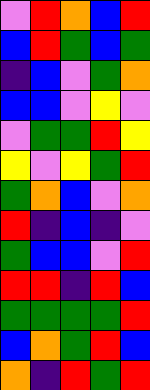[["violet", "red", "orange", "blue", "red"], ["blue", "red", "green", "blue", "green"], ["indigo", "blue", "violet", "green", "orange"], ["blue", "blue", "violet", "yellow", "violet"], ["violet", "green", "green", "red", "yellow"], ["yellow", "violet", "yellow", "green", "red"], ["green", "orange", "blue", "violet", "orange"], ["red", "indigo", "blue", "indigo", "violet"], ["green", "blue", "blue", "violet", "red"], ["red", "red", "indigo", "red", "blue"], ["green", "green", "green", "green", "red"], ["blue", "orange", "green", "red", "blue"], ["orange", "indigo", "red", "green", "red"]]